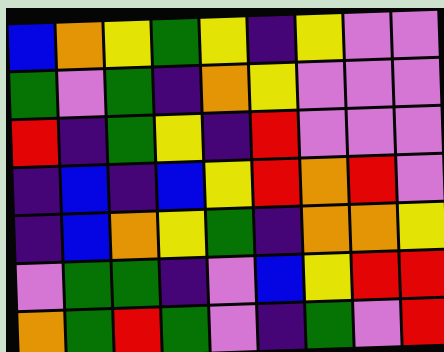[["blue", "orange", "yellow", "green", "yellow", "indigo", "yellow", "violet", "violet"], ["green", "violet", "green", "indigo", "orange", "yellow", "violet", "violet", "violet"], ["red", "indigo", "green", "yellow", "indigo", "red", "violet", "violet", "violet"], ["indigo", "blue", "indigo", "blue", "yellow", "red", "orange", "red", "violet"], ["indigo", "blue", "orange", "yellow", "green", "indigo", "orange", "orange", "yellow"], ["violet", "green", "green", "indigo", "violet", "blue", "yellow", "red", "red"], ["orange", "green", "red", "green", "violet", "indigo", "green", "violet", "red"]]